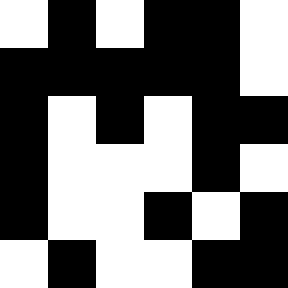[["white", "black", "white", "black", "black", "white"], ["black", "black", "black", "black", "black", "white"], ["black", "white", "black", "white", "black", "black"], ["black", "white", "white", "white", "black", "white"], ["black", "white", "white", "black", "white", "black"], ["white", "black", "white", "white", "black", "black"]]